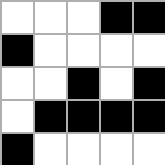[["white", "white", "white", "black", "black"], ["black", "white", "white", "white", "white"], ["white", "white", "black", "white", "black"], ["white", "black", "black", "black", "black"], ["black", "white", "white", "white", "white"]]